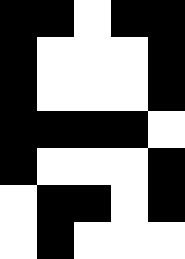[["black", "black", "white", "black", "black"], ["black", "white", "white", "white", "black"], ["black", "white", "white", "white", "black"], ["black", "black", "black", "black", "white"], ["black", "white", "white", "white", "black"], ["white", "black", "black", "white", "black"], ["white", "black", "white", "white", "white"]]